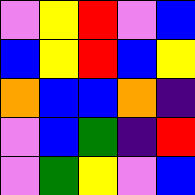[["violet", "yellow", "red", "violet", "blue"], ["blue", "yellow", "red", "blue", "yellow"], ["orange", "blue", "blue", "orange", "indigo"], ["violet", "blue", "green", "indigo", "red"], ["violet", "green", "yellow", "violet", "blue"]]